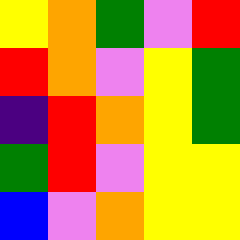[["yellow", "orange", "green", "violet", "red"], ["red", "orange", "violet", "yellow", "green"], ["indigo", "red", "orange", "yellow", "green"], ["green", "red", "violet", "yellow", "yellow"], ["blue", "violet", "orange", "yellow", "yellow"]]